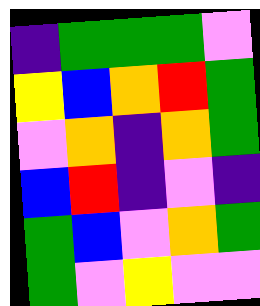[["indigo", "green", "green", "green", "violet"], ["yellow", "blue", "orange", "red", "green"], ["violet", "orange", "indigo", "orange", "green"], ["blue", "red", "indigo", "violet", "indigo"], ["green", "blue", "violet", "orange", "green"], ["green", "violet", "yellow", "violet", "violet"]]